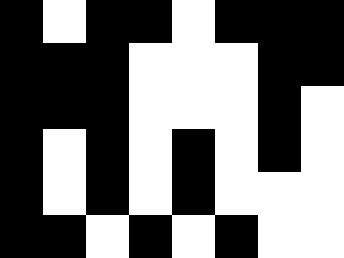[["black", "white", "black", "black", "white", "black", "black", "black"], ["black", "black", "black", "white", "white", "white", "black", "black"], ["black", "black", "black", "white", "white", "white", "black", "white"], ["black", "white", "black", "white", "black", "white", "black", "white"], ["black", "white", "black", "white", "black", "white", "white", "white"], ["black", "black", "white", "black", "white", "black", "white", "white"]]